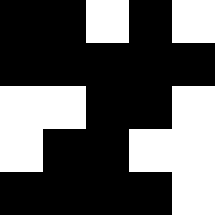[["black", "black", "white", "black", "white"], ["black", "black", "black", "black", "black"], ["white", "white", "black", "black", "white"], ["white", "black", "black", "white", "white"], ["black", "black", "black", "black", "white"]]